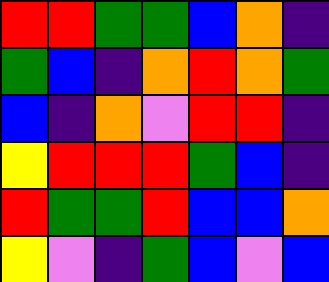[["red", "red", "green", "green", "blue", "orange", "indigo"], ["green", "blue", "indigo", "orange", "red", "orange", "green"], ["blue", "indigo", "orange", "violet", "red", "red", "indigo"], ["yellow", "red", "red", "red", "green", "blue", "indigo"], ["red", "green", "green", "red", "blue", "blue", "orange"], ["yellow", "violet", "indigo", "green", "blue", "violet", "blue"]]